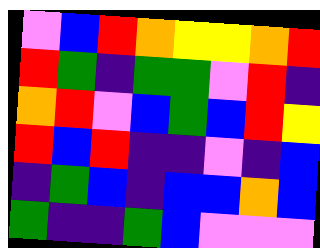[["violet", "blue", "red", "orange", "yellow", "yellow", "orange", "red"], ["red", "green", "indigo", "green", "green", "violet", "red", "indigo"], ["orange", "red", "violet", "blue", "green", "blue", "red", "yellow"], ["red", "blue", "red", "indigo", "indigo", "violet", "indigo", "blue"], ["indigo", "green", "blue", "indigo", "blue", "blue", "orange", "blue"], ["green", "indigo", "indigo", "green", "blue", "violet", "violet", "violet"]]